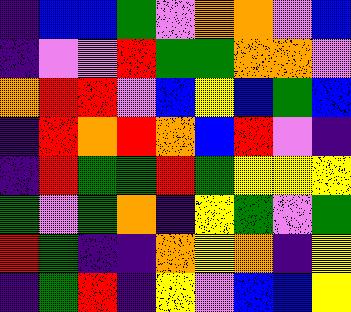[["indigo", "blue", "blue", "green", "violet", "orange", "orange", "violet", "blue"], ["indigo", "violet", "violet", "red", "green", "green", "orange", "orange", "violet"], ["orange", "red", "red", "violet", "blue", "yellow", "blue", "green", "blue"], ["indigo", "red", "orange", "red", "orange", "blue", "red", "violet", "indigo"], ["indigo", "red", "green", "green", "red", "green", "yellow", "yellow", "yellow"], ["green", "violet", "green", "orange", "indigo", "yellow", "green", "violet", "green"], ["red", "green", "indigo", "indigo", "orange", "yellow", "orange", "indigo", "yellow"], ["indigo", "green", "red", "indigo", "yellow", "violet", "blue", "blue", "yellow"]]